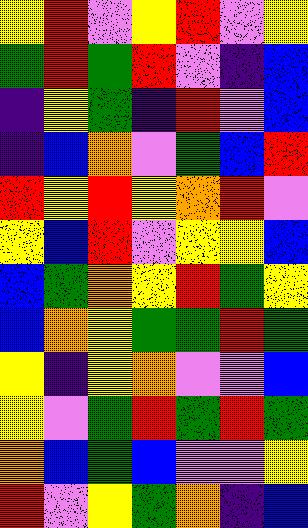[["yellow", "red", "violet", "yellow", "red", "violet", "yellow"], ["green", "red", "green", "red", "violet", "indigo", "blue"], ["indigo", "yellow", "green", "indigo", "red", "violet", "blue"], ["indigo", "blue", "orange", "violet", "green", "blue", "red"], ["red", "yellow", "red", "yellow", "orange", "red", "violet"], ["yellow", "blue", "red", "violet", "yellow", "yellow", "blue"], ["blue", "green", "orange", "yellow", "red", "green", "yellow"], ["blue", "orange", "yellow", "green", "green", "red", "green"], ["yellow", "indigo", "yellow", "orange", "violet", "violet", "blue"], ["yellow", "violet", "green", "red", "green", "red", "green"], ["orange", "blue", "green", "blue", "violet", "violet", "yellow"], ["red", "violet", "yellow", "green", "orange", "indigo", "blue"]]